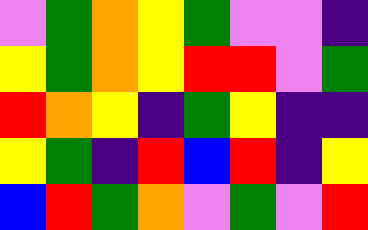[["violet", "green", "orange", "yellow", "green", "violet", "violet", "indigo"], ["yellow", "green", "orange", "yellow", "red", "red", "violet", "green"], ["red", "orange", "yellow", "indigo", "green", "yellow", "indigo", "indigo"], ["yellow", "green", "indigo", "red", "blue", "red", "indigo", "yellow"], ["blue", "red", "green", "orange", "violet", "green", "violet", "red"]]